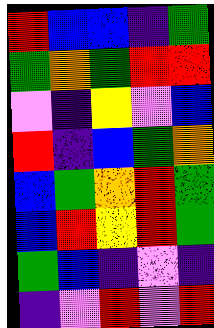[["red", "blue", "blue", "indigo", "green"], ["green", "orange", "green", "red", "red"], ["violet", "indigo", "yellow", "violet", "blue"], ["red", "indigo", "blue", "green", "orange"], ["blue", "green", "orange", "red", "green"], ["blue", "red", "yellow", "red", "green"], ["green", "blue", "indigo", "violet", "indigo"], ["indigo", "violet", "red", "violet", "red"]]